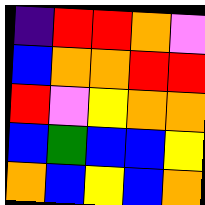[["indigo", "red", "red", "orange", "violet"], ["blue", "orange", "orange", "red", "red"], ["red", "violet", "yellow", "orange", "orange"], ["blue", "green", "blue", "blue", "yellow"], ["orange", "blue", "yellow", "blue", "orange"]]